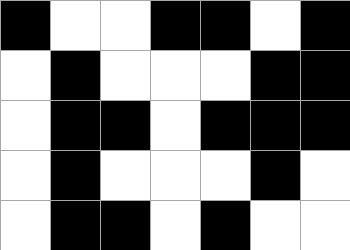[["black", "white", "white", "black", "black", "white", "black"], ["white", "black", "white", "white", "white", "black", "black"], ["white", "black", "black", "white", "black", "black", "black"], ["white", "black", "white", "white", "white", "black", "white"], ["white", "black", "black", "white", "black", "white", "white"]]